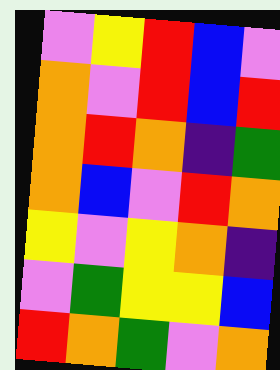[["violet", "yellow", "red", "blue", "violet"], ["orange", "violet", "red", "blue", "red"], ["orange", "red", "orange", "indigo", "green"], ["orange", "blue", "violet", "red", "orange"], ["yellow", "violet", "yellow", "orange", "indigo"], ["violet", "green", "yellow", "yellow", "blue"], ["red", "orange", "green", "violet", "orange"]]